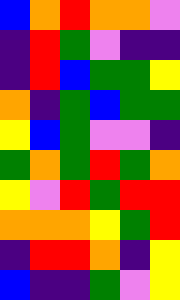[["blue", "orange", "red", "orange", "orange", "violet"], ["indigo", "red", "green", "violet", "indigo", "indigo"], ["indigo", "red", "blue", "green", "green", "yellow"], ["orange", "indigo", "green", "blue", "green", "green"], ["yellow", "blue", "green", "violet", "violet", "indigo"], ["green", "orange", "green", "red", "green", "orange"], ["yellow", "violet", "red", "green", "red", "red"], ["orange", "orange", "orange", "yellow", "green", "red"], ["indigo", "red", "red", "orange", "indigo", "yellow"], ["blue", "indigo", "indigo", "green", "violet", "yellow"]]